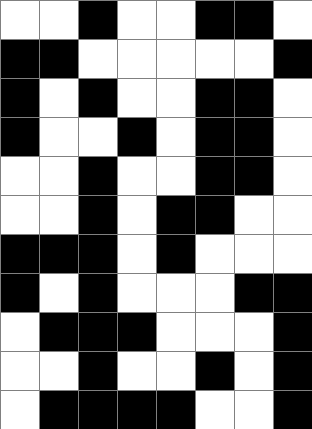[["white", "white", "black", "white", "white", "black", "black", "white"], ["black", "black", "white", "white", "white", "white", "white", "black"], ["black", "white", "black", "white", "white", "black", "black", "white"], ["black", "white", "white", "black", "white", "black", "black", "white"], ["white", "white", "black", "white", "white", "black", "black", "white"], ["white", "white", "black", "white", "black", "black", "white", "white"], ["black", "black", "black", "white", "black", "white", "white", "white"], ["black", "white", "black", "white", "white", "white", "black", "black"], ["white", "black", "black", "black", "white", "white", "white", "black"], ["white", "white", "black", "white", "white", "black", "white", "black"], ["white", "black", "black", "black", "black", "white", "white", "black"]]